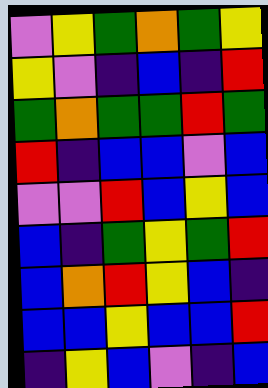[["violet", "yellow", "green", "orange", "green", "yellow"], ["yellow", "violet", "indigo", "blue", "indigo", "red"], ["green", "orange", "green", "green", "red", "green"], ["red", "indigo", "blue", "blue", "violet", "blue"], ["violet", "violet", "red", "blue", "yellow", "blue"], ["blue", "indigo", "green", "yellow", "green", "red"], ["blue", "orange", "red", "yellow", "blue", "indigo"], ["blue", "blue", "yellow", "blue", "blue", "red"], ["indigo", "yellow", "blue", "violet", "indigo", "blue"]]